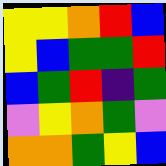[["yellow", "yellow", "orange", "red", "blue"], ["yellow", "blue", "green", "green", "red"], ["blue", "green", "red", "indigo", "green"], ["violet", "yellow", "orange", "green", "violet"], ["orange", "orange", "green", "yellow", "blue"]]